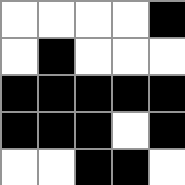[["white", "white", "white", "white", "black"], ["white", "black", "white", "white", "white"], ["black", "black", "black", "black", "black"], ["black", "black", "black", "white", "black"], ["white", "white", "black", "black", "white"]]